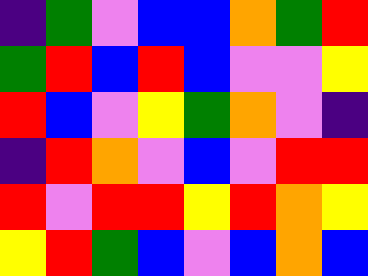[["indigo", "green", "violet", "blue", "blue", "orange", "green", "red"], ["green", "red", "blue", "red", "blue", "violet", "violet", "yellow"], ["red", "blue", "violet", "yellow", "green", "orange", "violet", "indigo"], ["indigo", "red", "orange", "violet", "blue", "violet", "red", "red"], ["red", "violet", "red", "red", "yellow", "red", "orange", "yellow"], ["yellow", "red", "green", "blue", "violet", "blue", "orange", "blue"]]